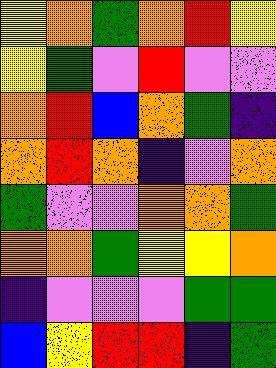[["yellow", "orange", "green", "orange", "red", "yellow"], ["yellow", "green", "violet", "red", "violet", "violet"], ["orange", "red", "blue", "orange", "green", "indigo"], ["orange", "red", "orange", "indigo", "violet", "orange"], ["green", "violet", "violet", "orange", "orange", "green"], ["orange", "orange", "green", "yellow", "yellow", "orange"], ["indigo", "violet", "violet", "violet", "green", "green"], ["blue", "yellow", "red", "red", "indigo", "green"]]